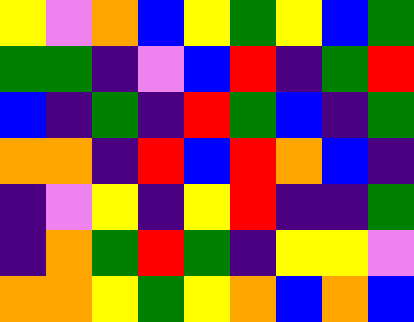[["yellow", "violet", "orange", "blue", "yellow", "green", "yellow", "blue", "green"], ["green", "green", "indigo", "violet", "blue", "red", "indigo", "green", "red"], ["blue", "indigo", "green", "indigo", "red", "green", "blue", "indigo", "green"], ["orange", "orange", "indigo", "red", "blue", "red", "orange", "blue", "indigo"], ["indigo", "violet", "yellow", "indigo", "yellow", "red", "indigo", "indigo", "green"], ["indigo", "orange", "green", "red", "green", "indigo", "yellow", "yellow", "violet"], ["orange", "orange", "yellow", "green", "yellow", "orange", "blue", "orange", "blue"]]